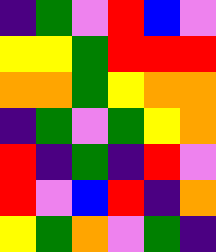[["indigo", "green", "violet", "red", "blue", "violet"], ["yellow", "yellow", "green", "red", "red", "red"], ["orange", "orange", "green", "yellow", "orange", "orange"], ["indigo", "green", "violet", "green", "yellow", "orange"], ["red", "indigo", "green", "indigo", "red", "violet"], ["red", "violet", "blue", "red", "indigo", "orange"], ["yellow", "green", "orange", "violet", "green", "indigo"]]